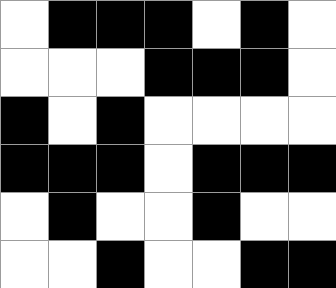[["white", "black", "black", "black", "white", "black", "white"], ["white", "white", "white", "black", "black", "black", "white"], ["black", "white", "black", "white", "white", "white", "white"], ["black", "black", "black", "white", "black", "black", "black"], ["white", "black", "white", "white", "black", "white", "white"], ["white", "white", "black", "white", "white", "black", "black"]]